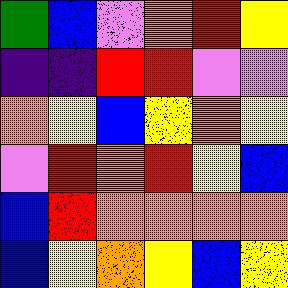[["green", "blue", "violet", "orange", "red", "yellow"], ["indigo", "indigo", "red", "red", "violet", "violet"], ["orange", "yellow", "blue", "yellow", "orange", "yellow"], ["violet", "red", "orange", "red", "yellow", "blue"], ["blue", "red", "orange", "orange", "orange", "orange"], ["blue", "yellow", "orange", "yellow", "blue", "yellow"]]